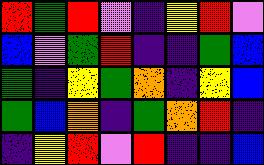[["red", "green", "red", "violet", "indigo", "yellow", "red", "violet"], ["blue", "violet", "green", "red", "indigo", "indigo", "green", "blue"], ["green", "indigo", "yellow", "green", "orange", "indigo", "yellow", "blue"], ["green", "blue", "orange", "indigo", "green", "orange", "red", "indigo"], ["indigo", "yellow", "red", "violet", "red", "indigo", "indigo", "blue"]]